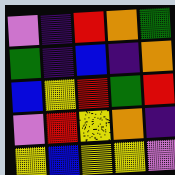[["violet", "indigo", "red", "orange", "green"], ["green", "indigo", "blue", "indigo", "orange"], ["blue", "yellow", "red", "green", "red"], ["violet", "red", "yellow", "orange", "indigo"], ["yellow", "blue", "yellow", "yellow", "violet"]]